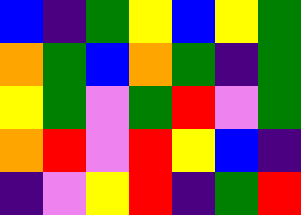[["blue", "indigo", "green", "yellow", "blue", "yellow", "green"], ["orange", "green", "blue", "orange", "green", "indigo", "green"], ["yellow", "green", "violet", "green", "red", "violet", "green"], ["orange", "red", "violet", "red", "yellow", "blue", "indigo"], ["indigo", "violet", "yellow", "red", "indigo", "green", "red"]]